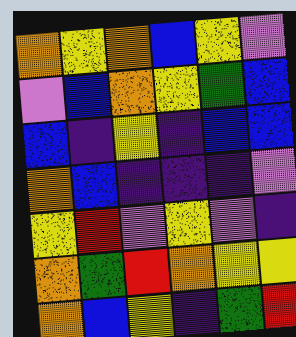[["orange", "yellow", "orange", "blue", "yellow", "violet"], ["violet", "blue", "orange", "yellow", "green", "blue"], ["blue", "indigo", "yellow", "indigo", "blue", "blue"], ["orange", "blue", "indigo", "indigo", "indigo", "violet"], ["yellow", "red", "violet", "yellow", "violet", "indigo"], ["orange", "green", "red", "orange", "yellow", "yellow"], ["orange", "blue", "yellow", "indigo", "green", "red"]]